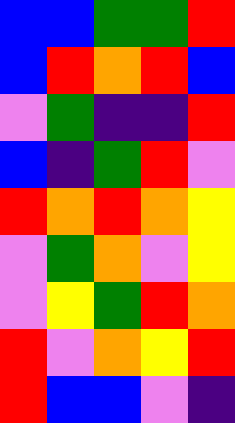[["blue", "blue", "green", "green", "red"], ["blue", "red", "orange", "red", "blue"], ["violet", "green", "indigo", "indigo", "red"], ["blue", "indigo", "green", "red", "violet"], ["red", "orange", "red", "orange", "yellow"], ["violet", "green", "orange", "violet", "yellow"], ["violet", "yellow", "green", "red", "orange"], ["red", "violet", "orange", "yellow", "red"], ["red", "blue", "blue", "violet", "indigo"]]